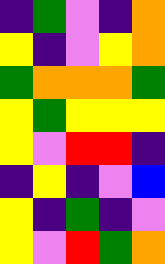[["indigo", "green", "violet", "indigo", "orange"], ["yellow", "indigo", "violet", "yellow", "orange"], ["green", "orange", "orange", "orange", "green"], ["yellow", "green", "yellow", "yellow", "yellow"], ["yellow", "violet", "red", "red", "indigo"], ["indigo", "yellow", "indigo", "violet", "blue"], ["yellow", "indigo", "green", "indigo", "violet"], ["yellow", "violet", "red", "green", "orange"]]